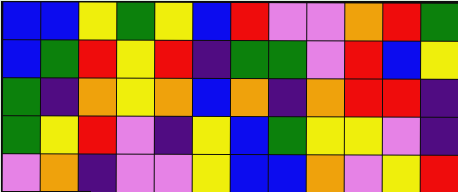[["blue", "blue", "yellow", "green", "yellow", "blue", "red", "violet", "violet", "orange", "red", "green"], ["blue", "green", "red", "yellow", "red", "indigo", "green", "green", "violet", "red", "blue", "yellow"], ["green", "indigo", "orange", "yellow", "orange", "blue", "orange", "indigo", "orange", "red", "red", "indigo"], ["green", "yellow", "red", "violet", "indigo", "yellow", "blue", "green", "yellow", "yellow", "violet", "indigo"], ["violet", "orange", "indigo", "violet", "violet", "yellow", "blue", "blue", "orange", "violet", "yellow", "red"]]